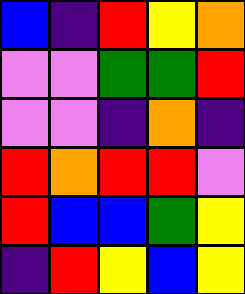[["blue", "indigo", "red", "yellow", "orange"], ["violet", "violet", "green", "green", "red"], ["violet", "violet", "indigo", "orange", "indigo"], ["red", "orange", "red", "red", "violet"], ["red", "blue", "blue", "green", "yellow"], ["indigo", "red", "yellow", "blue", "yellow"]]